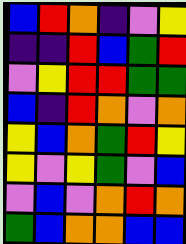[["blue", "red", "orange", "indigo", "violet", "yellow"], ["indigo", "indigo", "red", "blue", "green", "red"], ["violet", "yellow", "red", "red", "green", "green"], ["blue", "indigo", "red", "orange", "violet", "orange"], ["yellow", "blue", "orange", "green", "red", "yellow"], ["yellow", "violet", "yellow", "green", "violet", "blue"], ["violet", "blue", "violet", "orange", "red", "orange"], ["green", "blue", "orange", "orange", "blue", "blue"]]